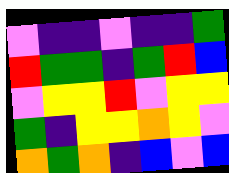[["violet", "indigo", "indigo", "violet", "indigo", "indigo", "green"], ["red", "green", "green", "indigo", "green", "red", "blue"], ["violet", "yellow", "yellow", "red", "violet", "yellow", "yellow"], ["green", "indigo", "yellow", "yellow", "orange", "yellow", "violet"], ["orange", "green", "orange", "indigo", "blue", "violet", "blue"]]